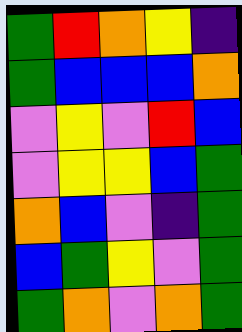[["green", "red", "orange", "yellow", "indigo"], ["green", "blue", "blue", "blue", "orange"], ["violet", "yellow", "violet", "red", "blue"], ["violet", "yellow", "yellow", "blue", "green"], ["orange", "blue", "violet", "indigo", "green"], ["blue", "green", "yellow", "violet", "green"], ["green", "orange", "violet", "orange", "green"]]